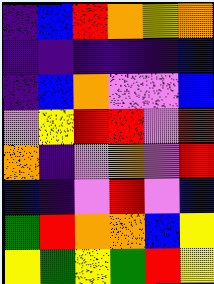[["indigo", "blue", "red", "orange", "yellow", "orange"], ["indigo", "indigo", "indigo", "indigo", "indigo", "blue"], ["indigo", "blue", "orange", "violet", "violet", "blue"], ["violet", "yellow", "red", "red", "violet", "red"], ["orange", "indigo", "violet", "orange", "violet", "red"], ["blue", "indigo", "violet", "red", "violet", "blue"], ["green", "red", "orange", "orange", "blue", "yellow"], ["yellow", "green", "yellow", "green", "red", "yellow"]]